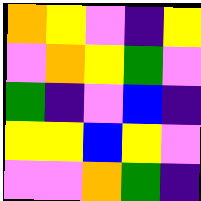[["orange", "yellow", "violet", "indigo", "yellow"], ["violet", "orange", "yellow", "green", "violet"], ["green", "indigo", "violet", "blue", "indigo"], ["yellow", "yellow", "blue", "yellow", "violet"], ["violet", "violet", "orange", "green", "indigo"]]